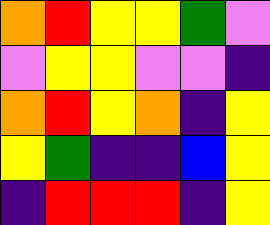[["orange", "red", "yellow", "yellow", "green", "violet"], ["violet", "yellow", "yellow", "violet", "violet", "indigo"], ["orange", "red", "yellow", "orange", "indigo", "yellow"], ["yellow", "green", "indigo", "indigo", "blue", "yellow"], ["indigo", "red", "red", "red", "indigo", "yellow"]]